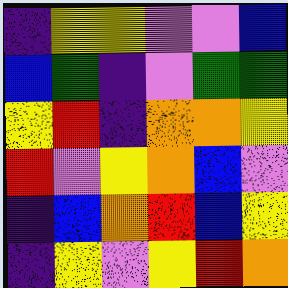[["indigo", "yellow", "yellow", "violet", "violet", "blue"], ["blue", "green", "indigo", "violet", "green", "green"], ["yellow", "red", "indigo", "orange", "orange", "yellow"], ["red", "violet", "yellow", "orange", "blue", "violet"], ["indigo", "blue", "orange", "red", "blue", "yellow"], ["indigo", "yellow", "violet", "yellow", "red", "orange"]]